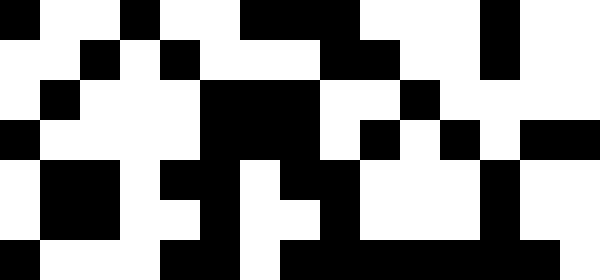[["black", "white", "white", "black", "white", "white", "black", "black", "black", "white", "white", "white", "black", "white", "white"], ["white", "white", "black", "white", "black", "white", "white", "white", "black", "black", "white", "white", "black", "white", "white"], ["white", "black", "white", "white", "white", "black", "black", "black", "white", "white", "black", "white", "white", "white", "white"], ["black", "white", "white", "white", "white", "black", "black", "black", "white", "black", "white", "black", "white", "black", "black"], ["white", "black", "black", "white", "black", "black", "white", "black", "black", "white", "white", "white", "black", "white", "white"], ["white", "black", "black", "white", "white", "black", "white", "white", "black", "white", "white", "white", "black", "white", "white"], ["black", "white", "white", "white", "black", "black", "white", "black", "black", "black", "black", "black", "black", "black", "white"]]